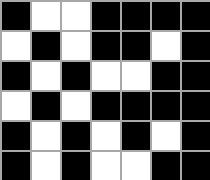[["black", "white", "white", "black", "black", "black", "black"], ["white", "black", "white", "black", "black", "white", "black"], ["black", "white", "black", "white", "white", "black", "black"], ["white", "black", "white", "black", "black", "black", "black"], ["black", "white", "black", "white", "black", "white", "black"], ["black", "white", "black", "white", "white", "black", "black"]]